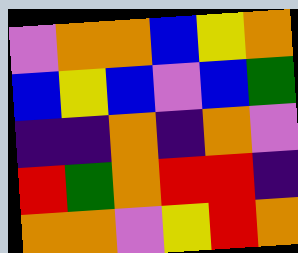[["violet", "orange", "orange", "blue", "yellow", "orange"], ["blue", "yellow", "blue", "violet", "blue", "green"], ["indigo", "indigo", "orange", "indigo", "orange", "violet"], ["red", "green", "orange", "red", "red", "indigo"], ["orange", "orange", "violet", "yellow", "red", "orange"]]